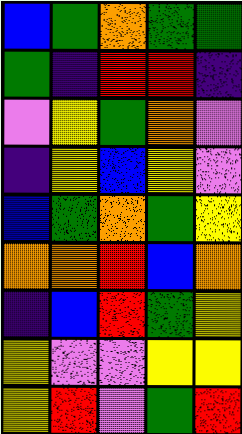[["blue", "green", "orange", "green", "green"], ["green", "indigo", "red", "red", "indigo"], ["violet", "yellow", "green", "orange", "violet"], ["indigo", "yellow", "blue", "yellow", "violet"], ["blue", "green", "orange", "green", "yellow"], ["orange", "orange", "red", "blue", "orange"], ["indigo", "blue", "red", "green", "yellow"], ["yellow", "violet", "violet", "yellow", "yellow"], ["yellow", "red", "violet", "green", "red"]]